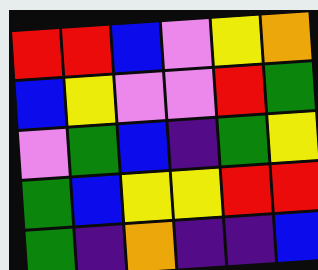[["red", "red", "blue", "violet", "yellow", "orange"], ["blue", "yellow", "violet", "violet", "red", "green"], ["violet", "green", "blue", "indigo", "green", "yellow"], ["green", "blue", "yellow", "yellow", "red", "red"], ["green", "indigo", "orange", "indigo", "indigo", "blue"]]